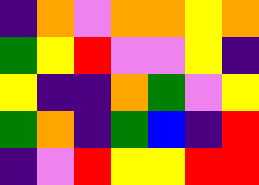[["indigo", "orange", "violet", "orange", "orange", "yellow", "orange"], ["green", "yellow", "red", "violet", "violet", "yellow", "indigo"], ["yellow", "indigo", "indigo", "orange", "green", "violet", "yellow"], ["green", "orange", "indigo", "green", "blue", "indigo", "red"], ["indigo", "violet", "red", "yellow", "yellow", "red", "red"]]